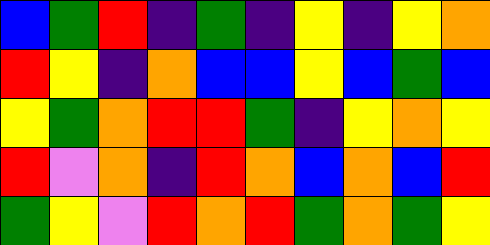[["blue", "green", "red", "indigo", "green", "indigo", "yellow", "indigo", "yellow", "orange"], ["red", "yellow", "indigo", "orange", "blue", "blue", "yellow", "blue", "green", "blue"], ["yellow", "green", "orange", "red", "red", "green", "indigo", "yellow", "orange", "yellow"], ["red", "violet", "orange", "indigo", "red", "orange", "blue", "orange", "blue", "red"], ["green", "yellow", "violet", "red", "orange", "red", "green", "orange", "green", "yellow"]]